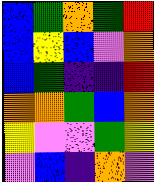[["blue", "green", "orange", "green", "red"], ["blue", "yellow", "blue", "violet", "orange"], ["blue", "green", "indigo", "indigo", "red"], ["orange", "orange", "green", "blue", "orange"], ["yellow", "violet", "violet", "green", "yellow"], ["violet", "blue", "indigo", "orange", "violet"]]